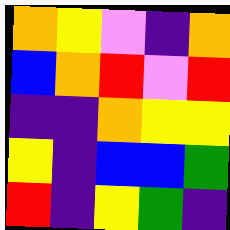[["orange", "yellow", "violet", "indigo", "orange"], ["blue", "orange", "red", "violet", "red"], ["indigo", "indigo", "orange", "yellow", "yellow"], ["yellow", "indigo", "blue", "blue", "green"], ["red", "indigo", "yellow", "green", "indigo"]]